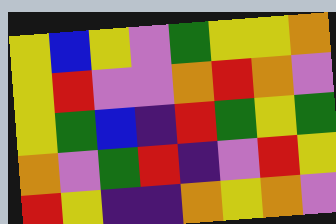[["yellow", "blue", "yellow", "violet", "green", "yellow", "yellow", "orange"], ["yellow", "red", "violet", "violet", "orange", "red", "orange", "violet"], ["yellow", "green", "blue", "indigo", "red", "green", "yellow", "green"], ["orange", "violet", "green", "red", "indigo", "violet", "red", "yellow"], ["red", "yellow", "indigo", "indigo", "orange", "yellow", "orange", "violet"]]